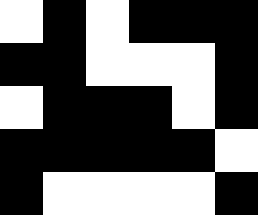[["white", "black", "white", "black", "black", "black"], ["black", "black", "white", "white", "white", "black"], ["white", "black", "black", "black", "white", "black"], ["black", "black", "black", "black", "black", "white"], ["black", "white", "white", "white", "white", "black"]]